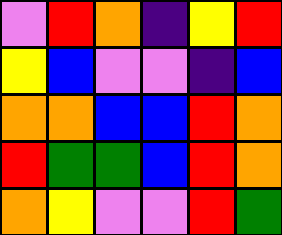[["violet", "red", "orange", "indigo", "yellow", "red"], ["yellow", "blue", "violet", "violet", "indigo", "blue"], ["orange", "orange", "blue", "blue", "red", "orange"], ["red", "green", "green", "blue", "red", "orange"], ["orange", "yellow", "violet", "violet", "red", "green"]]